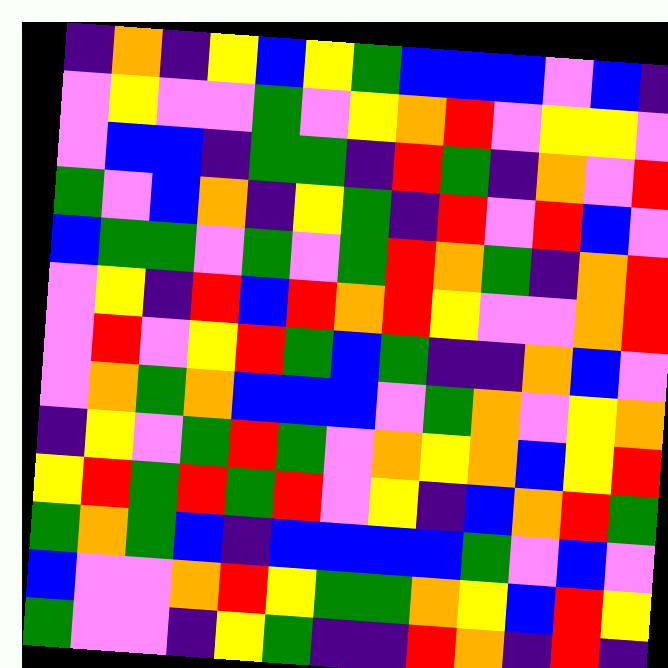[["indigo", "orange", "indigo", "yellow", "blue", "yellow", "green", "blue", "blue", "blue", "violet", "blue", "indigo"], ["violet", "yellow", "violet", "violet", "green", "violet", "yellow", "orange", "red", "violet", "yellow", "yellow", "violet"], ["violet", "blue", "blue", "indigo", "green", "green", "indigo", "red", "green", "indigo", "orange", "violet", "red"], ["green", "violet", "blue", "orange", "indigo", "yellow", "green", "indigo", "red", "violet", "red", "blue", "violet"], ["blue", "green", "green", "violet", "green", "violet", "green", "red", "orange", "green", "indigo", "orange", "red"], ["violet", "yellow", "indigo", "red", "blue", "red", "orange", "red", "yellow", "violet", "violet", "orange", "red"], ["violet", "red", "violet", "yellow", "red", "green", "blue", "green", "indigo", "indigo", "orange", "blue", "violet"], ["violet", "orange", "green", "orange", "blue", "blue", "blue", "violet", "green", "orange", "violet", "yellow", "orange"], ["indigo", "yellow", "violet", "green", "red", "green", "violet", "orange", "yellow", "orange", "blue", "yellow", "red"], ["yellow", "red", "green", "red", "green", "red", "violet", "yellow", "indigo", "blue", "orange", "red", "green"], ["green", "orange", "green", "blue", "indigo", "blue", "blue", "blue", "blue", "green", "violet", "blue", "violet"], ["blue", "violet", "violet", "orange", "red", "yellow", "green", "green", "orange", "yellow", "blue", "red", "yellow"], ["green", "violet", "violet", "indigo", "yellow", "green", "indigo", "indigo", "red", "orange", "indigo", "red", "indigo"]]